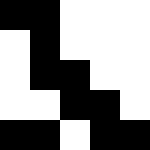[["black", "black", "white", "white", "white"], ["white", "black", "white", "white", "white"], ["white", "black", "black", "white", "white"], ["white", "white", "black", "black", "white"], ["black", "black", "white", "black", "black"]]